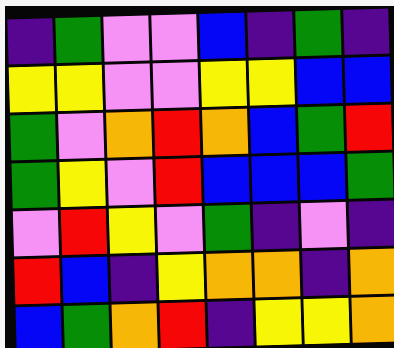[["indigo", "green", "violet", "violet", "blue", "indigo", "green", "indigo"], ["yellow", "yellow", "violet", "violet", "yellow", "yellow", "blue", "blue"], ["green", "violet", "orange", "red", "orange", "blue", "green", "red"], ["green", "yellow", "violet", "red", "blue", "blue", "blue", "green"], ["violet", "red", "yellow", "violet", "green", "indigo", "violet", "indigo"], ["red", "blue", "indigo", "yellow", "orange", "orange", "indigo", "orange"], ["blue", "green", "orange", "red", "indigo", "yellow", "yellow", "orange"]]